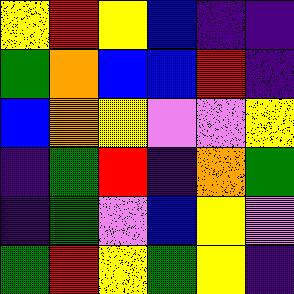[["yellow", "red", "yellow", "blue", "indigo", "indigo"], ["green", "orange", "blue", "blue", "red", "indigo"], ["blue", "orange", "yellow", "violet", "violet", "yellow"], ["indigo", "green", "red", "indigo", "orange", "green"], ["indigo", "green", "violet", "blue", "yellow", "violet"], ["green", "red", "yellow", "green", "yellow", "indigo"]]